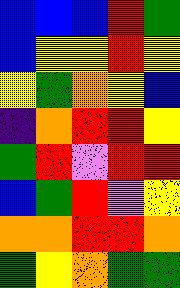[["blue", "blue", "blue", "red", "green"], ["blue", "yellow", "yellow", "red", "yellow"], ["yellow", "green", "orange", "yellow", "blue"], ["indigo", "orange", "red", "red", "yellow"], ["green", "red", "violet", "red", "red"], ["blue", "green", "red", "violet", "yellow"], ["orange", "orange", "red", "red", "orange"], ["green", "yellow", "orange", "green", "green"]]